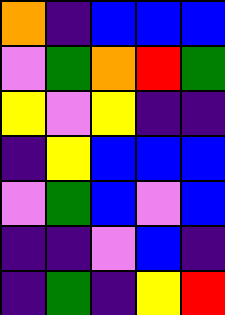[["orange", "indigo", "blue", "blue", "blue"], ["violet", "green", "orange", "red", "green"], ["yellow", "violet", "yellow", "indigo", "indigo"], ["indigo", "yellow", "blue", "blue", "blue"], ["violet", "green", "blue", "violet", "blue"], ["indigo", "indigo", "violet", "blue", "indigo"], ["indigo", "green", "indigo", "yellow", "red"]]